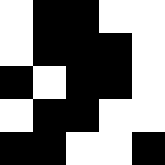[["white", "black", "black", "white", "white"], ["white", "black", "black", "black", "white"], ["black", "white", "black", "black", "white"], ["white", "black", "black", "white", "white"], ["black", "black", "white", "white", "black"]]